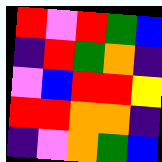[["red", "violet", "red", "green", "blue"], ["indigo", "red", "green", "orange", "indigo"], ["violet", "blue", "red", "red", "yellow"], ["red", "red", "orange", "orange", "indigo"], ["indigo", "violet", "orange", "green", "blue"]]